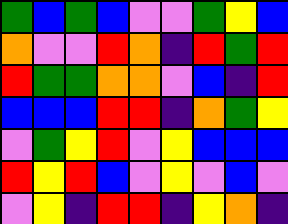[["green", "blue", "green", "blue", "violet", "violet", "green", "yellow", "blue"], ["orange", "violet", "violet", "red", "orange", "indigo", "red", "green", "red"], ["red", "green", "green", "orange", "orange", "violet", "blue", "indigo", "red"], ["blue", "blue", "blue", "red", "red", "indigo", "orange", "green", "yellow"], ["violet", "green", "yellow", "red", "violet", "yellow", "blue", "blue", "blue"], ["red", "yellow", "red", "blue", "violet", "yellow", "violet", "blue", "violet"], ["violet", "yellow", "indigo", "red", "red", "indigo", "yellow", "orange", "indigo"]]